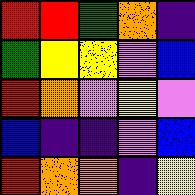[["red", "red", "green", "orange", "indigo"], ["green", "yellow", "yellow", "violet", "blue"], ["red", "orange", "violet", "yellow", "violet"], ["blue", "indigo", "indigo", "violet", "blue"], ["red", "orange", "orange", "indigo", "yellow"]]